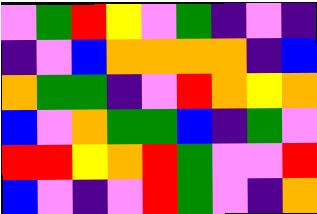[["violet", "green", "red", "yellow", "violet", "green", "indigo", "violet", "indigo"], ["indigo", "violet", "blue", "orange", "orange", "orange", "orange", "indigo", "blue"], ["orange", "green", "green", "indigo", "violet", "red", "orange", "yellow", "orange"], ["blue", "violet", "orange", "green", "green", "blue", "indigo", "green", "violet"], ["red", "red", "yellow", "orange", "red", "green", "violet", "violet", "red"], ["blue", "violet", "indigo", "violet", "red", "green", "violet", "indigo", "orange"]]